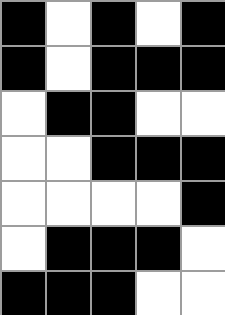[["black", "white", "black", "white", "black"], ["black", "white", "black", "black", "black"], ["white", "black", "black", "white", "white"], ["white", "white", "black", "black", "black"], ["white", "white", "white", "white", "black"], ["white", "black", "black", "black", "white"], ["black", "black", "black", "white", "white"]]